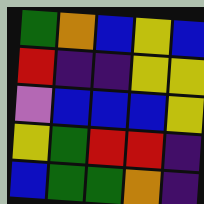[["green", "orange", "blue", "yellow", "blue"], ["red", "indigo", "indigo", "yellow", "yellow"], ["violet", "blue", "blue", "blue", "yellow"], ["yellow", "green", "red", "red", "indigo"], ["blue", "green", "green", "orange", "indigo"]]